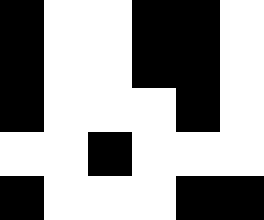[["black", "white", "white", "black", "black", "white"], ["black", "white", "white", "black", "black", "white"], ["black", "white", "white", "white", "black", "white"], ["white", "white", "black", "white", "white", "white"], ["black", "white", "white", "white", "black", "black"]]